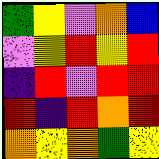[["green", "yellow", "violet", "orange", "blue"], ["violet", "yellow", "red", "yellow", "red"], ["indigo", "red", "violet", "red", "red"], ["red", "indigo", "red", "orange", "red"], ["orange", "yellow", "orange", "green", "yellow"]]